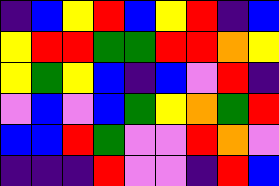[["indigo", "blue", "yellow", "red", "blue", "yellow", "red", "indigo", "blue"], ["yellow", "red", "red", "green", "green", "red", "red", "orange", "yellow"], ["yellow", "green", "yellow", "blue", "indigo", "blue", "violet", "red", "indigo"], ["violet", "blue", "violet", "blue", "green", "yellow", "orange", "green", "red"], ["blue", "blue", "red", "green", "violet", "violet", "red", "orange", "violet"], ["indigo", "indigo", "indigo", "red", "violet", "violet", "indigo", "red", "blue"]]